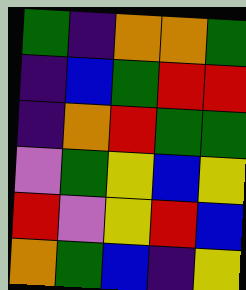[["green", "indigo", "orange", "orange", "green"], ["indigo", "blue", "green", "red", "red"], ["indigo", "orange", "red", "green", "green"], ["violet", "green", "yellow", "blue", "yellow"], ["red", "violet", "yellow", "red", "blue"], ["orange", "green", "blue", "indigo", "yellow"]]